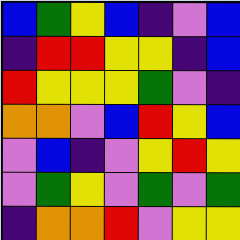[["blue", "green", "yellow", "blue", "indigo", "violet", "blue"], ["indigo", "red", "red", "yellow", "yellow", "indigo", "blue"], ["red", "yellow", "yellow", "yellow", "green", "violet", "indigo"], ["orange", "orange", "violet", "blue", "red", "yellow", "blue"], ["violet", "blue", "indigo", "violet", "yellow", "red", "yellow"], ["violet", "green", "yellow", "violet", "green", "violet", "green"], ["indigo", "orange", "orange", "red", "violet", "yellow", "yellow"]]